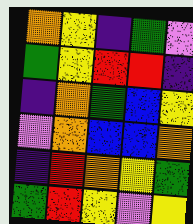[["orange", "yellow", "indigo", "green", "violet"], ["green", "yellow", "red", "red", "indigo"], ["indigo", "orange", "green", "blue", "yellow"], ["violet", "orange", "blue", "blue", "orange"], ["indigo", "red", "orange", "yellow", "green"], ["green", "red", "yellow", "violet", "yellow"]]